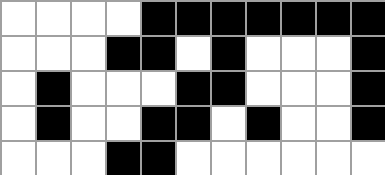[["white", "white", "white", "white", "black", "black", "black", "black", "black", "black", "black"], ["white", "white", "white", "black", "black", "white", "black", "white", "white", "white", "black"], ["white", "black", "white", "white", "white", "black", "black", "white", "white", "white", "black"], ["white", "black", "white", "white", "black", "black", "white", "black", "white", "white", "black"], ["white", "white", "white", "black", "black", "white", "white", "white", "white", "white", "white"]]